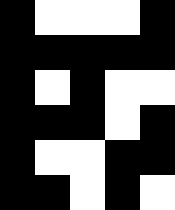[["black", "white", "white", "white", "black"], ["black", "black", "black", "black", "black"], ["black", "white", "black", "white", "white"], ["black", "black", "black", "white", "black"], ["black", "white", "white", "black", "black"], ["black", "black", "white", "black", "white"]]